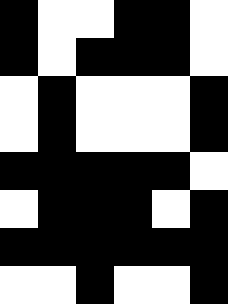[["black", "white", "white", "black", "black", "white"], ["black", "white", "black", "black", "black", "white"], ["white", "black", "white", "white", "white", "black"], ["white", "black", "white", "white", "white", "black"], ["black", "black", "black", "black", "black", "white"], ["white", "black", "black", "black", "white", "black"], ["black", "black", "black", "black", "black", "black"], ["white", "white", "black", "white", "white", "black"]]